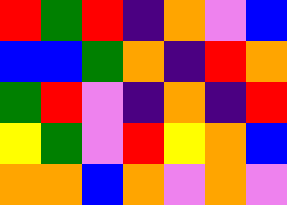[["red", "green", "red", "indigo", "orange", "violet", "blue"], ["blue", "blue", "green", "orange", "indigo", "red", "orange"], ["green", "red", "violet", "indigo", "orange", "indigo", "red"], ["yellow", "green", "violet", "red", "yellow", "orange", "blue"], ["orange", "orange", "blue", "orange", "violet", "orange", "violet"]]